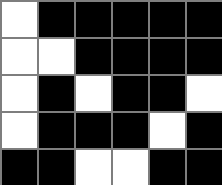[["white", "black", "black", "black", "black", "black"], ["white", "white", "black", "black", "black", "black"], ["white", "black", "white", "black", "black", "white"], ["white", "black", "black", "black", "white", "black"], ["black", "black", "white", "white", "black", "black"]]